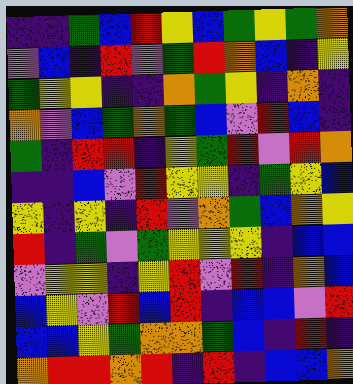[["indigo", "indigo", "green", "blue", "red", "yellow", "blue", "green", "yellow", "green", "orange"], ["violet", "blue", "indigo", "red", "violet", "green", "red", "orange", "blue", "indigo", "yellow"], ["green", "yellow", "yellow", "indigo", "indigo", "orange", "green", "yellow", "indigo", "orange", "indigo"], ["orange", "violet", "blue", "green", "orange", "green", "blue", "violet", "red", "blue", "indigo"], ["green", "indigo", "red", "red", "indigo", "yellow", "green", "red", "violet", "red", "orange"], ["indigo", "indigo", "blue", "violet", "red", "yellow", "yellow", "indigo", "green", "yellow", "blue"], ["yellow", "indigo", "yellow", "indigo", "red", "violet", "orange", "green", "blue", "orange", "yellow"], ["red", "indigo", "green", "violet", "green", "yellow", "yellow", "yellow", "indigo", "blue", "blue"], ["violet", "yellow", "yellow", "indigo", "yellow", "red", "violet", "red", "indigo", "orange", "blue"], ["blue", "yellow", "violet", "red", "blue", "red", "indigo", "blue", "blue", "violet", "red"], ["blue", "blue", "yellow", "green", "orange", "orange", "green", "blue", "indigo", "red", "indigo"], ["orange", "red", "red", "orange", "red", "indigo", "red", "indigo", "blue", "blue", "orange"]]